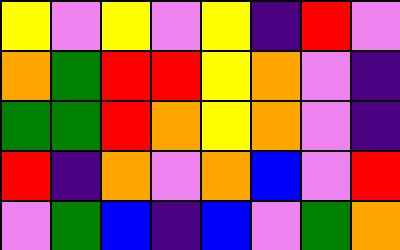[["yellow", "violet", "yellow", "violet", "yellow", "indigo", "red", "violet"], ["orange", "green", "red", "red", "yellow", "orange", "violet", "indigo"], ["green", "green", "red", "orange", "yellow", "orange", "violet", "indigo"], ["red", "indigo", "orange", "violet", "orange", "blue", "violet", "red"], ["violet", "green", "blue", "indigo", "blue", "violet", "green", "orange"]]